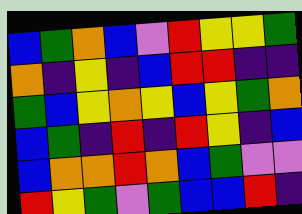[["blue", "green", "orange", "blue", "violet", "red", "yellow", "yellow", "green"], ["orange", "indigo", "yellow", "indigo", "blue", "red", "red", "indigo", "indigo"], ["green", "blue", "yellow", "orange", "yellow", "blue", "yellow", "green", "orange"], ["blue", "green", "indigo", "red", "indigo", "red", "yellow", "indigo", "blue"], ["blue", "orange", "orange", "red", "orange", "blue", "green", "violet", "violet"], ["red", "yellow", "green", "violet", "green", "blue", "blue", "red", "indigo"]]